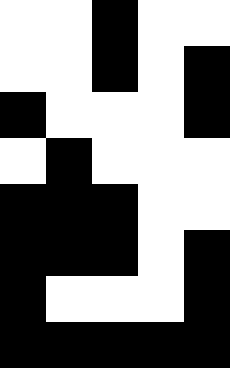[["white", "white", "black", "white", "white"], ["white", "white", "black", "white", "black"], ["black", "white", "white", "white", "black"], ["white", "black", "white", "white", "white"], ["black", "black", "black", "white", "white"], ["black", "black", "black", "white", "black"], ["black", "white", "white", "white", "black"], ["black", "black", "black", "black", "black"]]